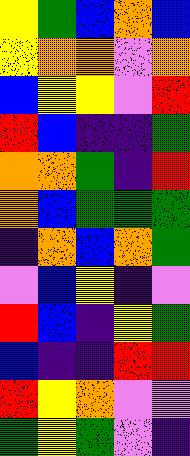[["yellow", "green", "blue", "orange", "blue"], ["yellow", "orange", "orange", "violet", "orange"], ["blue", "yellow", "yellow", "violet", "red"], ["red", "blue", "indigo", "indigo", "green"], ["orange", "orange", "green", "indigo", "red"], ["orange", "blue", "green", "green", "green"], ["indigo", "orange", "blue", "orange", "green"], ["violet", "blue", "yellow", "indigo", "violet"], ["red", "blue", "indigo", "yellow", "green"], ["blue", "indigo", "indigo", "red", "red"], ["red", "yellow", "orange", "violet", "violet"], ["green", "yellow", "green", "violet", "indigo"]]